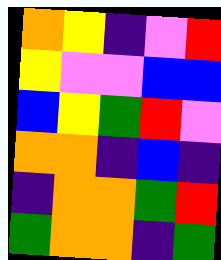[["orange", "yellow", "indigo", "violet", "red"], ["yellow", "violet", "violet", "blue", "blue"], ["blue", "yellow", "green", "red", "violet"], ["orange", "orange", "indigo", "blue", "indigo"], ["indigo", "orange", "orange", "green", "red"], ["green", "orange", "orange", "indigo", "green"]]